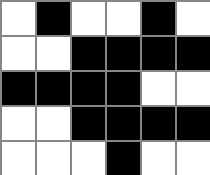[["white", "black", "white", "white", "black", "white"], ["white", "white", "black", "black", "black", "black"], ["black", "black", "black", "black", "white", "white"], ["white", "white", "black", "black", "black", "black"], ["white", "white", "white", "black", "white", "white"]]